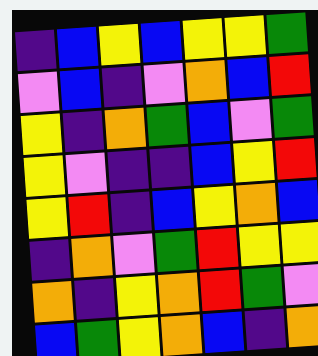[["indigo", "blue", "yellow", "blue", "yellow", "yellow", "green"], ["violet", "blue", "indigo", "violet", "orange", "blue", "red"], ["yellow", "indigo", "orange", "green", "blue", "violet", "green"], ["yellow", "violet", "indigo", "indigo", "blue", "yellow", "red"], ["yellow", "red", "indigo", "blue", "yellow", "orange", "blue"], ["indigo", "orange", "violet", "green", "red", "yellow", "yellow"], ["orange", "indigo", "yellow", "orange", "red", "green", "violet"], ["blue", "green", "yellow", "orange", "blue", "indigo", "orange"]]